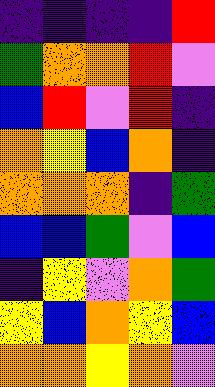[["indigo", "indigo", "indigo", "indigo", "red"], ["green", "orange", "orange", "red", "violet"], ["blue", "red", "violet", "red", "indigo"], ["orange", "yellow", "blue", "orange", "indigo"], ["orange", "orange", "orange", "indigo", "green"], ["blue", "blue", "green", "violet", "blue"], ["indigo", "yellow", "violet", "orange", "green"], ["yellow", "blue", "orange", "yellow", "blue"], ["orange", "orange", "yellow", "orange", "violet"]]